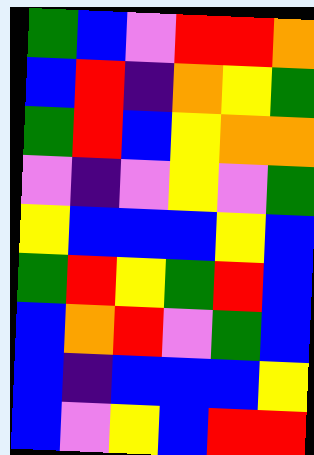[["green", "blue", "violet", "red", "red", "orange"], ["blue", "red", "indigo", "orange", "yellow", "green"], ["green", "red", "blue", "yellow", "orange", "orange"], ["violet", "indigo", "violet", "yellow", "violet", "green"], ["yellow", "blue", "blue", "blue", "yellow", "blue"], ["green", "red", "yellow", "green", "red", "blue"], ["blue", "orange", "red", "violet", "green", "blue"], ["blue", "indigo", "blue", "blue", "blue", "yellow"], ["blue", "violet", "yellow", "blue", "red", "red"]]